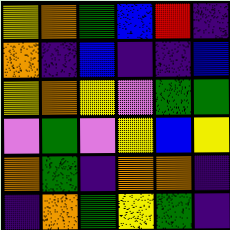[["yellow", "orange", "green", "blue", "red", "indigo"], ["orange", "indigo", "blue", "indigo", "indigo", "blue"], ["yellow", "orange", "yellow", "violet", "green", "green"], ["violet", "green", "violet", "yellow", "blue", "yellow"], ["orange", "green", "indigo", "orange", "orange", "indigo"], ["indigo", "orange", "green", "yellow", "green", "indigo"]]